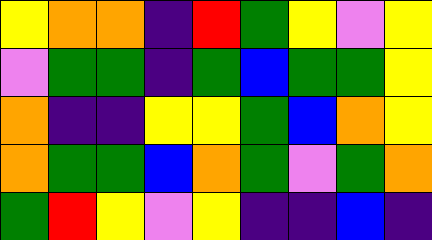[["yellow", "orange", "orange", "indigo", "red", "green", "yellow", "violet", "yellow"], ["violet", "green", "green", "indigo", "green", "blue", "green", "green", "yellow"], ["orange", "indigo", "indigo", "yellow", "yellow", "green", "blue", "orange", "yellow"], ["orange", "green", "green", "blue", "orange", "green", "violet", "green", "orange"], ["green", "red", "yellow", "violet", "yellow", "indigo", "indigo", "blue", "indigo"]]